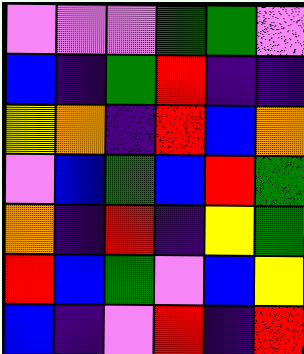[["violet", "violet", "violet", "green", "green", "violet"], ["blue", "indigo", "green", "red", "indigo", "indigo"], ["yellow", "orange", "indigo", "red", "blue", "orange"], ["violet", "blue", "green", "blue", "red", "green"], ["orange", "indigo", "red", "indigo", "yellow", "green"], ["red", "blue", "green", "violet", "blue", "yellow"], ["blue", "indigo", "violet", "red", "indigo", "red"]]